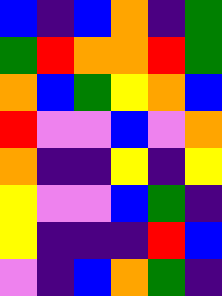[["blue", "indigo", "blue", "orange", "indigo", "green"], ["green", "red", "orange", "orange", "red", "green"], ["orange", "blue", "green", "yellow", "orange", "blue"], ["red", "violet", "violet", "blue", "violet", "orange"], ["orange", "indigo", "indigo", "yellow", "indigo", "yellow"], ["yellow", "violet", "violet", "blue", "green", "indigo"], ["yellow", "indigo", "indigo", "indigo", "red", "blue"], ["violet", "indigo", "blue", "orange", "green", "indigo"]]